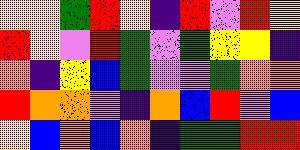[["yellow", "yellow", "green", "red", "yellow", "indigo", "red", "violet", "red", "yellow"], ["red", "yellow", "violet", "red", "green", "violet", "green", "yellow", "yellow", "indigo"], ["orange", "indigo", "yellow", "blue", "green", "violet", "violet", "green", "orange", "orange"], ["red", "orange", "orange", "violet", "indigo", "orange", "blue", "red", "violet", "blue"], ["yellow", "blue", "orange", "blue", "orange", "indigo", "green", "green", "red", "red"]]